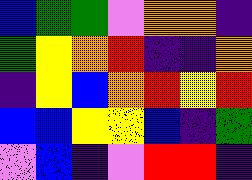[["blue", "green", "green", "violet", "orange", "orange", "indigo"], ["green", "yellow", "orange", "red", "indigo", "indigo", "orange"], ["indigo", "yellow", "blue", "orange", "red", "yellow", "red"], ["blue", "blue", "yellow", "yellow", "blue", "indigo", "green"], ["violet", "blue", "indigo", "violet", "red", "red", "indigo"]]